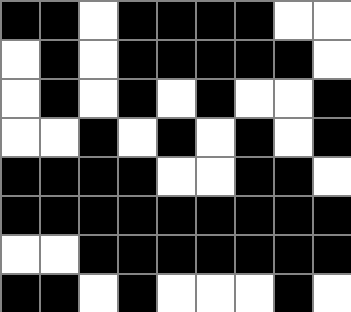[["black", "black", "white", "black", "black", "black", "black", "white", "white"], ["white", "black", "white", "black", "black", "black", "black", "black", "white"], ["white", "black", "white", "black", "white", "black", "white", "white", "black"], ["white", "white", "black", "white", "black", "white", "black", "white", "black"], ["black", "black", "black", "black", "white", "white", "black", "black", "white"], ["black", "black", "black", "black", "black", "black", "black", "black", "black"], ["white", "white", "black", "black", "black", "black", "black", "black", "black"], ["black", "black", "white", "black", "white", "white", "white", "black", "white"]]